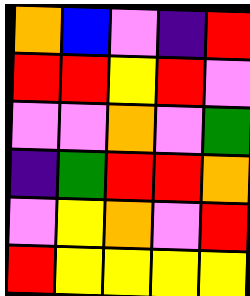[["orange", "blue", "violet", "indigo", "red"], ["red", "red", "yellow", "red", "violet"], ["violet", "violet", "orange", "violet", "green"], ["indigo", "green", "red", "red", "orange"], ["violet", "yellow", "orange", "violet", "red"], ["red", "yellow", "yellow", "yellow", "yellow"]]